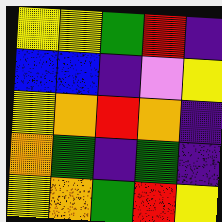[["yellow", "yellow", "green", "red", "indigo"], ["blue", "blue", "indigo", "violet", "yellow"], ["yellow", "orange", "red", "orange", "indigo"], ["orange", "green", "indigo", "green", "indigo"], ["yellow", "orange", "green", "red", "yellow"]]